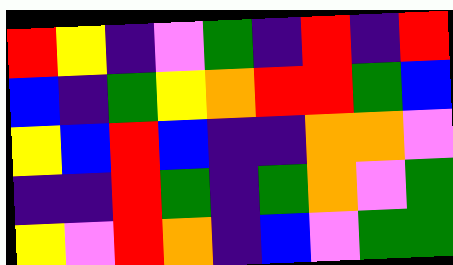[["red", "yellow", "indigo", "violet", "green", "indigo", "red", "indigo", "red"], ["blue", "indigo", "green", "yellow", "orange", "red", "red", "green", "blue"], ["yellow", "blue", "red", "blue", "indigo", "indigo", "orange", "orange", "violet"], ["indigo", "indigo", "red", "green", "indigo", "green", "orange", "violet", "green"], ["yellow", "violet", "red", "orange", "indigo", "blue", "violet", "green", "green"]]